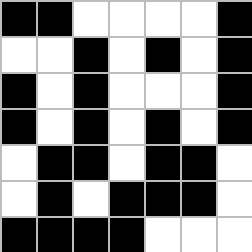[["black", "black", "white", "white", "white", "white", "black"], ["white", "white", "black", "white", "black", "white", "black"], ["black", "white", "black", "white", "white", "white", "black"], ["black", "white", "black", "white", "black", "white", "black"], ["white", "black", "black", "white", "black", "black", "white"], ["white", "black", "white", "black", "black", "black", "white"], ["black", "black", "black", "black", "white", "white", "white"]]